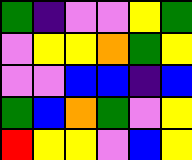[["green", "indigo", "violet", "violet", "yellow", "green"], ["violet", "yellow", "yellow", "orange", "green", "yellow"], ["violet", "violet", "blue", "blue", "indigo", "blue"], ["green", "blue", "orange", "green", "violet", "yellow"], ["red", "yellow", "yellow", "violet", "blue", "yellow"]]